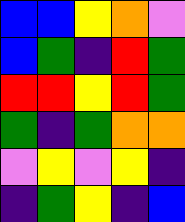[["blue", "blue", "yellow", "orange", "violet"], ["blue", "green", "indigo", "red", "green"], ["red", "red", "yellow", "red", "green"], ["green", "indigo", "green", "orange", "orange"], ["violet", "yellow", "violet", "yellow", "indigo"], ["indigo", "green", "yellow", "indigo", "blue"]]